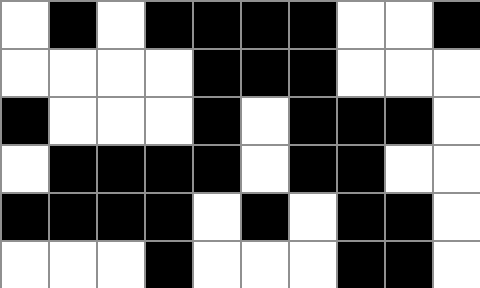[["white", "black", "white", "black", "black", "black", "black", "white", "white", "black"], ["white", "white", "white", "white", "black", "black", "black", "white", "white", "white"], ["black", "white", "white", "white", "black", "white", "black", "black", "black", "white"], ["white", "black", "black", "black", "black", "white", "black", "black", "white", "white"], ["black", "black", "black", "black", "white", "black", "white", "black", "black", "white"], ["white", "white", "white", "black", "white", "white", "white", "black", "black", "white"]]